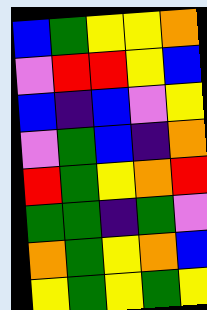[["blue", "green", "yellow", "yellow", "orange"], ["violet", "red", "red", "yellow", "blue"], ["blue", "indigo", "blue", "violet", "yellow"], ["violet", "green", "blue", "indigo", "orange"], ["red", "green", "yellow", "orange", "red"], ["green", "green", "indigo", "green", "violet"], ["orange", "green", "yellow", "orange", "blue"], ["yellow", "green", "yellow", "green", "yellow"]]